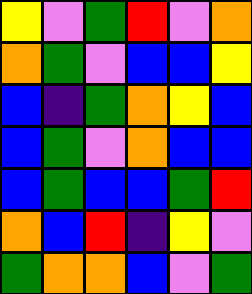[["yellow", "violet", "green", "red", "violet", "orange"], ["orange", "green", "violet", "blue", "blue", "yellow"], ["blue", "indigo", "green", "orange", "yellow", "blue"], ["blue", "green", "violet", "orange", "blue", "blue"], ["blue", "green", "blue", "blue", "green", "red"], ["orange", "blue", "red", "indigo", "yellow", "violet"], ["green", "orange", "orange", "blue", "violet", "green"]]